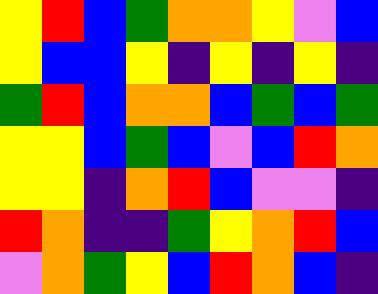[["yellow", "red", "blue", "green", "orange", "orange", "yellow", "violet", "blue"], ["yellow", "blue", "blue", "yellow", "indigo", "yellow", "indigo", "yellow", "indigo"], ["green", "red", "blue", "orange", "orange", "blue", "green", "blue", "green"], ["yellow", "yellow", "blue", "green", "blue", "violet", "blue", "red", "orange"], ["yellow", "yellow", "indigo", "orange", "red", "blue", "violet", "violet", "indigo"], ["red", "orange", "indigo", "indigo", "green", "yellow", "orange", "red", "blue"], ["violet", "orange", "green", "yellow", "blue", "red", "orange", "blue", "indigo"]]